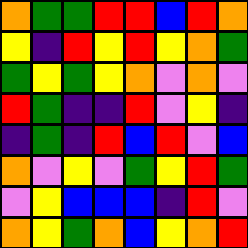[["orange", "green", "green", "red", "red", "blue", "red", "orange"], ["yellow", "indigo", "red", "yellow", "red", "yellow", "orange", "green"], ["green", "yellow", "green", "yellow", "orange", "violet", "orange", "violet"], ["red", "green", "indigo", "indigo", "red", "violet", "yellow", "indigo"], ["indigo", "green", "indigo", "red", "blue", "red", "violet", "blue"], ["orange", "violet", "yellow", "violet", "green", "yellow", "red", "green"], ["violet", "yellow", "blue", "blue", "blue", "indigo", "red", "violet"], ["orange", "yellow", "green", "orange", "blue", "yellow", "orange", "red"]]